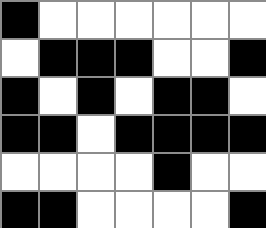[["black", "white", "white", "white", "white", "white", "white"], ["white", "black", "black", "black", "white", "white", "black"], ["black", "white", "black", "white", "black", "black", "white"], ["black", "black", "white", "black", "black", "black", "black"], ["white", "white", "white", "white", "black", "white", "white"], ["black", "black", "white", "white", "white", "white", "black"]]